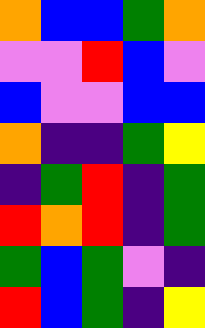[["orange", "blue", "blue", "green", "orange"], ["violet", "violet", "red", "blue", "violet"], ["blue", "violet", "violet", "blue", "blue"], ["orange", "indigo", "indigo", "green", "yellow"], ["indigo", "green", "red", "indigo", "green"], ["red", "orange", "red", "indigo", "green"], ["green", "blue", "green", "violet", "indigo"], ["red", "blue", "green", "indigo", "yellow"]]